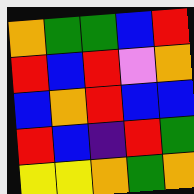[["orange", "green", "green", "blue", "red"], ["red", "blue", "red", "violet", "orange"], ["blue", "orange", "red", "blue", "blue"], ["red", "blue", "indigo", "red", "green"], ["yellow", "yellow", "orange", "green", "orange"]]